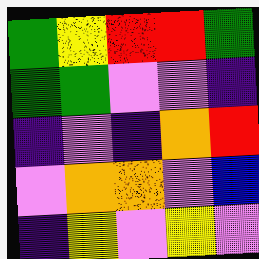[["green", "yellow", "red", "red", "green"], ["green", "green", "violet", "violet", "indigo"], ["indigo", "violet", "indigo", "orange", "red"], ["violet", "orange", "orange", "violet", "blue"], ["indigo", "yellow", "violet", "yellow", "violet"]]